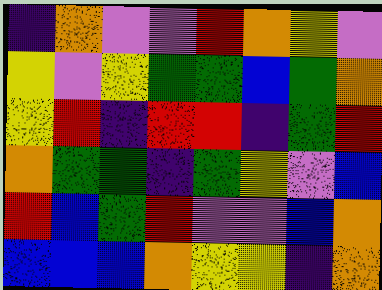[["indigo", "orange", "violet", "violet", "red", "orange", "yellow", "violet"], ["yellow", "violet", "yellow", "green", "green", "blue", "green", "orange"], ["yellow", "red", "indigo", "red", "red", "indigo", "green", "red"], ["orange", "green", "green", "indigo", "green", "yellow", "violet", "blue"], ["red", "blue", "green", "red", "violet", "violet", "blue", "orange"], ["blue", "blue", "blue", "orange", "yellow", "yellow", "indigo", "orange"]]